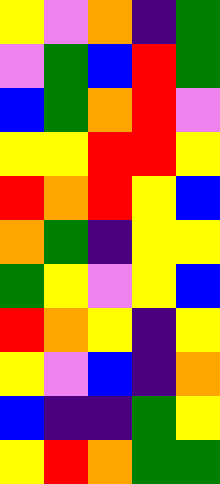[["yellow", "violet", "orange", "indigo", "green"], ["violet", "green", "blue", "red", "green"], ["blue", "green", "orange", "red", "violet"], ["yellow", "yellow", "red", "red", "yellow"], ["red", "orange", "red", "yellow", "blue"], ["orange", "green", "indigo", "yellow", "yellow"], ["green", "yellow", "violet", "yellow", "blue"], ["red", "orange", "yellow", "indigo", "yellow"], ["yellow", "violet", "blue", "indigo", "orange"], ["blue", "indigo", "indigo", "green", "yellow"], ["yellow", "red", "orange", "green", "green"]]